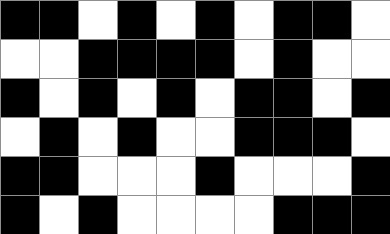[["black", "black", "white", "black", "white", "black", "white", "black", "black", "white"], ["white", "white", "black", "black", "black", "black", "white", "black", "white", "white"], ["black", "white", "black", "white", "black", "white", "black", "black", "white", "black"], ["white", "black", "white", "black", "white", "white", "black", "black", "black", "white"], ["black", "black", "white", "white", "white", "black", "white", "white", "white", "black"], ["black", "white", "black", "white", "white", "white", "white", "black", "black", "black"]]